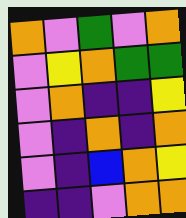[["orange", "violet", "green", "violet", "orange"], ["violet", "yellow", "orange", "green", "green"], ["violet", "orange", "indigo", "indigo", "yellow"], ["violet", "indigo", "orange", "indigo", "orange"], ["violet", "indigo", "blue", "orange", "yellow"], ["indigo", "indigo", "violet", "orange", "orange"]]